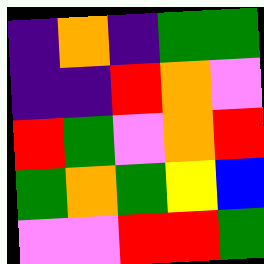[["indigo", "orange", "indigo", "green", "green"], ["indigo", "indigo", "red", "orange", "violet"], ["red", "green", "violet", "orange", "red"], ["green", "orange", "green", "yellow", "blue"], ["violet", "violet", "red", "red", "green"]]